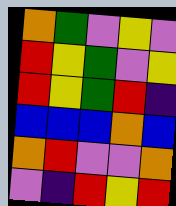[["orange", "green", "violet", "yellow", "violet"], ["red", "yellow", "green", "violet", "yellow"], ["red", "yellow", "green", "red", "indigo"], ["blue", "blue", "blue", "orange", "blue"], ["orange", "red", "violet", "violet", "orange"], ["violet", "indigo", "red", "yellow", "red"]]